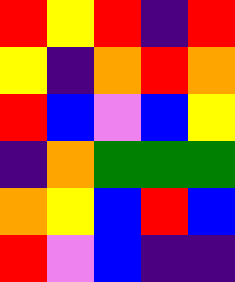[["red", "yellow", "red", "indigo", "red"], ["yellow", "indigo", "orange", "red", "orange"], ["red", "blue", "violet", "blue", "yellow"], ["indigo", "orange", "green", "green", "green"], ["orange", "yellow", "blue", "red", "blue"], ["red", "violet", "blue", "indigo", "indigo"]]